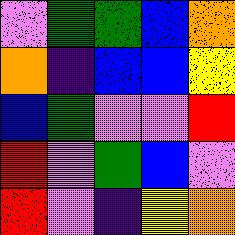[["violet", "green", "green", "blue", "orange"], ["orange", "indigo", "blue", "blue", "yellow"], ["blue", "green", "violet", "violet", "red"], ["red", "violet", "green", "blue", "violet"], ["red", "violet", "indigo", "yellow", "orange"]]